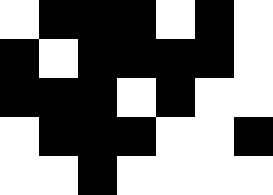[["white", "black", "black", "black", "white", "black", "white"], ["black", "white", "black", "black", "black", "black", "white"], ["black", "black", "black", "white", "black", "white", "white"], ["white", "black", "black", "black", "white", "white", "black"], ["white", "white", "black", "white", "white", "white", "white"]]